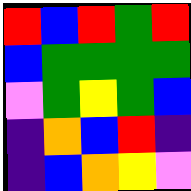[["red", "blue", "red", "green", "red"], ["blue", "green", "green", "green", "green"], ["violet", "green", "yellow", "green", "blue"], ["indigo", "orange", "blue", "red", "indigo"], ["indigo", "blue", "orange", "yellow", "violet"]]